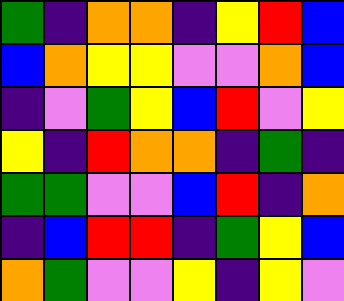[["green", "indigo", "orange", "orange", "indigo", "yellow", "red", "blue"], ["blue", "orange", "yellow", "yellow", "violet", "violet", "orange", "blue"], ["indigo", "violet", "green", "yellow", "blue", "red", "violet", "yellow"], ["yellow", "indigo", "red", "orange", "orange", "indigo", "green", "indigo"], ["green", "green", "violet", "violet", "blue", "red", "indigo", "orange"], ["indigo", "blue", "red", "red", "indigo", "green", "yellow", "blue"], ["orange", "green", "violet", "violet", "yellow", "indigo", "yellow", "violet"]]